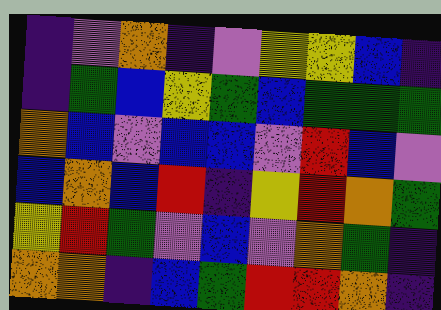[["indigo", "violet", "orange", "indigo", "violet", "yellow", "yellow", "blue", "indigo"], ["indigo", "green", "blue", "yellow", "green", "blue", "green", "green", "green"], ["orange", "blue", "violet", "blue", "blue", "violet", "red", "blue", "violet"], ["blue", "orange", "blue", "red", "indigo", "yellow", "red", "orange", "green"], ["yellow", "red", "green", "violet", "blue", "violet", "orange", "green", "indigo"], ["orange", "orange", "indigo", "blue", "green", "red", "red", "orange", "indigo"]]